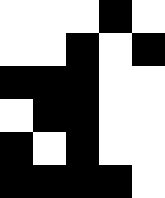[["white", "white", "white", "black", "white"], ["white", "white", "black", "white", "black"], ["black", "black", "black", "white", "white"], ["white", "black", "black", "white", "white"], ["black", "white", "black", "white", "white"], ["black", "black", "black", "black", "white"]]